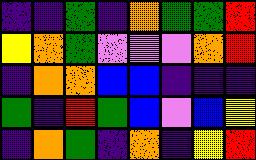[["indigo", "indigo", "green", "indigo", "orange", "green", "green", "red"], ["yellow", "orange", "green", "violet", "violet", "violet", "orange", "red"], ["indigo", "orange", "orange", "blue", "blue", "indigo", "indigo", "indigo"], ["green", "indigo", "red", "green", "blue", "violet", "blue", "yellow"], ["indigo", "orange", "green", "indigo", "orange", "indigo", "yellow", "red"]]